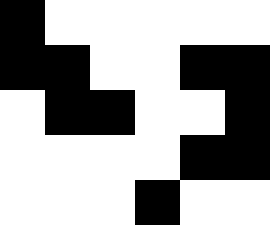[["black", "white", "white", "white", "white", "white"], ["black", "black", "white", "white", "black", "black"], ["white", "black", "black", "white", "white", "black"], ["white", "white", "white", "white", "black", "black"], ["white", "white", "white", "black", "white", "white"]]